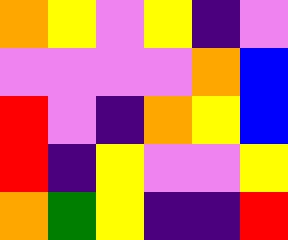[["orange", "yellow", "violet", "yellow", "indigo", "violet"], ["violet", "violet", "violet", "violet", "orange", "blue"], ["red", "violet", "indigo", "orange", "yellow", "blue"], ["red", "indigo", "yellow", "violet", "violet", "yellow"], ["orange", "green", "yellow", "indigo", "indigo", "red"]]